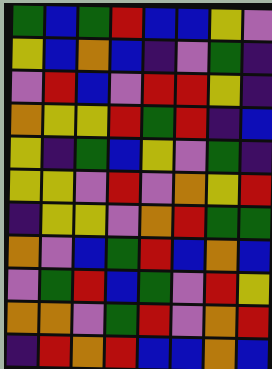[["green", "blue", "green", "red", "blue", "blue", "yellow", "violet"], ["yellow", "blue", "orange", "blue", "indigo", "violet", "green", "indigo"], ["violet", "red", "blue", "violet", "red", "red", "yellow", "indigo"], ["orange", "yellow", "yellow", "red", "green", "red", "indigo", "blue"], ["yellow", "indigo", "green", "blue", "yellow", "violet", "green", "indigo"], ["yellow", "yellow", "violet", "red", "violet", "orange", "yellow", "red"], ["indigo", "yellow", "yellow", "violet", "orange", "red", "green", "green"], ["orange", "violet", "blue", "green", "red", "blue", "orange", "blue"], ["violet", "green", "red", "blue", "green", "violet", "red", "yellow"], ["orange", "orange", "violet", "green", "red", "violet", "orange", "red"], ["indigo", "red", "orange", "red", "blue", "blue", "orange", "blue"]]